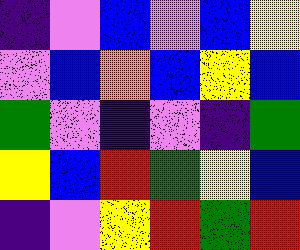[["indigo", "violet", "blue", "violet", "blue", "yellow"], ["violet", "blue", "orange", "blue", "yellow", "blue"], ["green", "violet", "indigo", "violet", "indigo", "green"], ["yellow", "blue", "red", "green", "yellow", "blue"], ["indigo", "violet", "yellow", "red", "green", "red"]]